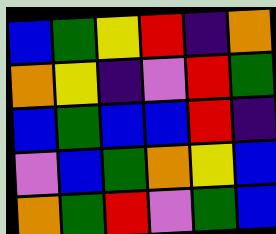[["blue", "green", "yellow", "red", "indigo", "orange"], ["orange", "yellow", "indigo", "violet", "red", "green"], ["blue", "green", "blue", "blue", "red", "indigo"], ["violet", "blue", "green", "orange", "yellow", "blue"], ["orange", "green", "red", "violet", "green", "blue"]]